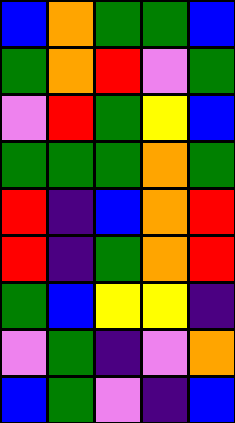[["blue", "orange", "green", "green", "blue"], ["green", "orange", "red", "violet", "green"], ["violet", "red", "green", "yellow", "blue"], ["green", "green", "green", "orange", "green"], ["red", "indigo", "blue", "orange", "red"], ["red", "indigo", "green", "orange", "red"], ["green", "blue", "yellow", "yellow", "indigo"], ["violet", "green", "indigo", "violet", "orange"], ["blue", "green", "violet", "indigo", "blue"]]